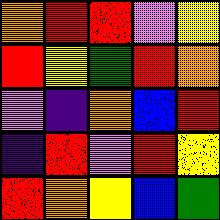[["orange", "red", "red", "violet", "yellow"], ["red", "yellow", "green", "red", "orange"], ["violet", "indigo", "orange", "blue", "red"], ["indigo", "red", "violet", "red", "yellow"], ["red", "orange", "yellow", "blue", "green"]]